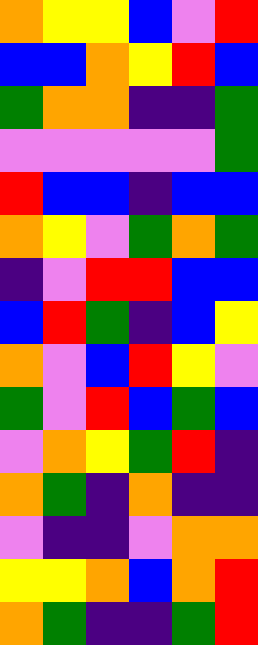[["orange", "yellow", "yellow", "blue", "violet", "red"], ["blue", "blue", "orange", "yellow", "red", "blue"], ["green", "orange", "orange", "indigo", "indigo", "green"], ["violet", "violet", "violet", "violet", "violet", "green"], ["red", "blue", "blue", "indigo", "blue", "blue"], ["orange", "yellow", "violet", "green", "orange", "green"], ["indigo", "violet", "red", "red", "blue", "blue"], ["blue", "red", "green", "indigo", "blue", "yellow"], ["orange", "violet", "blue", "red", "yellow", "violet"], ["green", "violet", "red", "blue", "green", "blue"], ["violet", "orange", "yellow", "green", "red", "indigo"], ["orange", "green", "indigo", "orange", "indigo", "indigo"], ["violet", "indigo", "indigo", "violet", "orange", "orange"], ["yellow", "yellow", "orange", "blue", "orange", "red"], ["orange", "green", "indigo", "indigo", "green", "red"]]